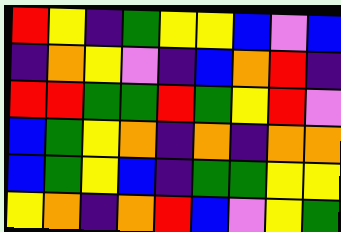[["red", "yellow", "indigo", "green", "yellow", "yellow", "blue", "violet", "blue"], ["indigo", "orange", "yellow", "violet", "indigo", "blue", "orange", "red", "indigo"], ["red", "red", "green", "green", "red", "green", "yellow", "red", "violet"], ["blue", "green", "yellow", "orange", "indigo", "orange", "indigo", "orange", "orange"], ["blue", "green", "yellow", "blue", "indigo", "green", "green", "yellow", "yellow"], ["yellow", "orange", "indigo", "orange", "red", "blue", "violet", "yellow", "green"]]